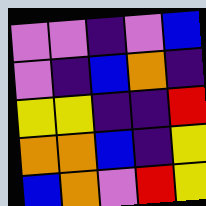[["violet", "violet", "indigo", "violet", "blue"], ["violet", "indigo", "blue", "orange", "indigo"], ["yellow", "yellow", "indigo", "indigo", "red"], ["orange", "orange", "blue", "indigo", "yellow"], ["blue", "orange", "violet", "red", "yellow"]]